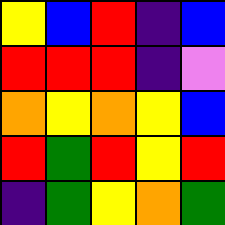[["yellow", "blue", "red", "indigo", "blue"], ["red", "red", "red", "indigo", "violet"], ["orange", "yellow", "orange", "yellow", "blue"], ["red", "green", "red", "yellow", "red"], ["indigo", "green", "yellow", "orange", "green"]]